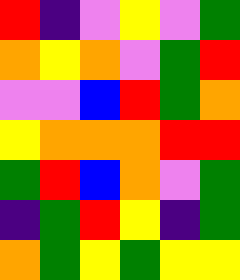[["red", "indigo", "violet", "yellow", "violet", "green"], ["orange", "yellow", "orange", "violet", "green", "red"], ["violet", "violet", "blue", "red", "green", "orange"], ["yellow", "orange", "orange", "orange", "red", "red"], ["green", "red", "blue", "orange", "violet", "green"], ["indigo", "green", "red", "yellow", "indigo", "green"], ["orange", "green", "yellow", "green", "yellow", "yellow"]]